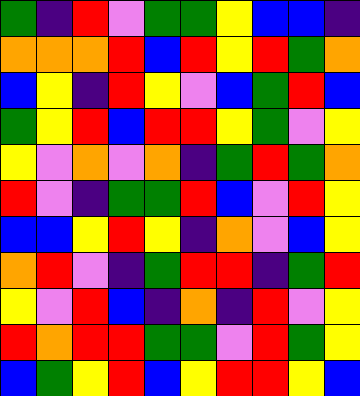[["green", "indigo", "red", "violet", "green", "green", "yellow", "blue", "blue", "indigo"], ["orange", "orange", "orange", "red", "blue", "red", "yellow", "red", "green", "orange"], ["blue", "yellow", "indigo", "red", "yellow", "violet", "blue", "green", "red", "blue"], ["green", "yellow", "red", "blue", "red", "red", "yellow", "green", "violet", "yellow"], ["yellow", "violet", "orange", "violet", "orange", "indigo", "green", "red", "green", "orange"], ["red", "violet", "indigo", "green", "green", "red", "blue", "violet", "red", "yellow"], ["blue", "blue", "yellow", "red", "yellow", "indigo", "orange", "violet", "blue", "yellow"], ["orange", "red", "violet", "indigo", "green", "red", "red", "indigo", "green", "red"], ["yellow", "violet", "red", "blue", "indigo", "orange", "indigo", "red", "violet", "yellow"], ["red", "orange", "red", "red", "green", "green", "violet", "red", "green", "yellow"], ["blue", "green", "yellow", "red", "blue", "yellow", "red", "red", "yellow", "blue"]]